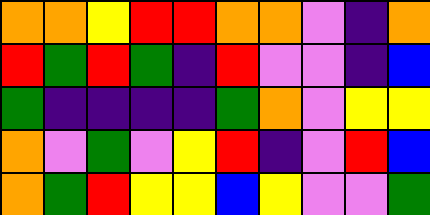[["orange", "orange", "yellow", "red", "red", "orange", "orange", "violet", "indigo", "orange"], ["red", "green", "red", "green", "indigo", "red", "violet", "violet", "indigo", "blue"], ["green", "indigo", "indigo", "indigo", "indigo", "green", "orange", "violet", "yellow", "yellow"], ["orange", "violet", "green", "violet", "yellow", "red", "indigo", "violet", "red", "blue"], ["orange", "green", "red", "yellow", "yellow", "blue", "yellow", "violet", "violet", "green"]]